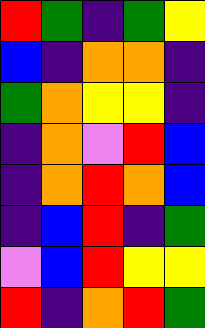[["red", "green", "indigo", "green", "yellow"], ["blue", "indigo", "orange", "orange", "indigo"], ["green", "orange", "yellow", "yellow", "indigo"], ["indigo", "orange", "violet", "red", "blue"], ["indigo", "orange", "red", "orange", "blue"], ["indigo", "blue", "red", "indigo", "green"], ["violet", "blue", "red", "yellow", "yellow"], ["red", "indigo", "orange", "red", "green"]]